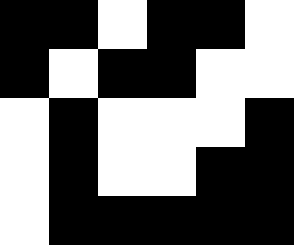[["black", "black", "white", "black", "black", "white"], ["black", "white", "black", "black", "white", "white"], ["white", "black", "white", "white", "white", "black"], ["white", "black", "white", "white", "black", "black"], ["white", "black", "black", "black", "black", "black"]]